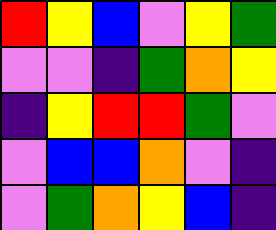[["red", "yellow", "blue", "violet", "yellow", "green"], ["violet", "violet", "indigo", "green", "orange", "yellow"], ["indigo", "yellow", "red", "red", "green", "violet"], ["violet", "blue", "blue", "orange", "violet", "indigo"], ["violet", "green", "orange", "yellow", "blue", "indigo"]]